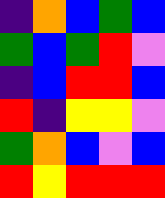[["indigo", "orange", "blue", "green", "blue"], ["green", "blue", "green", "red", "violet"], ["indigo", "blue", "red", "red", "blue"], ["red", "indigo", "yellow", "yellow", "violet"], ["green", "orange", "blue", "violet", "blue"], ["red", "yellow", "red", "red", "red"]]